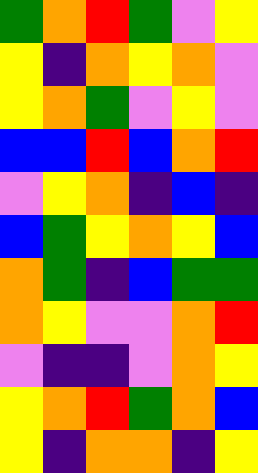[["green", "orange", "red", "green", "violet", "yellow"], ["yellow", "indigo", "orange", "yellow", "orange", "violet"], ["yellow", "orange", "green", "violet", "yellow", "violet"], ["blue", "blue", "red", "blue", "orange", "red"], ["violet", "yellow", "orange", "indigo", "blue", "indigo"], ["blue", "green", "yellow", "orange", "yellow", "blue"], ["orange", "green", "indigo", "blue", "green", "green"], ["orange", "yellow", "violet", "violet", "orange", "red"], ["violet", "indigo", "indigo", "violet", "orange", "yellow"], ["yellow", "orange", "red", "green", "orange", "blue"], ["yellow", "indigo", "orange", "orange", "indigo", "yellow"]]